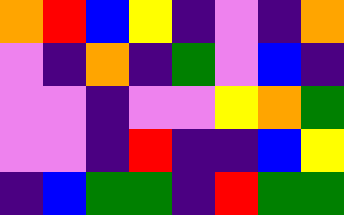[["orange", "red", "blue", "yellow", "indigo", "violet", "indigo", "orange"], ["violet", "indigo", "orange", "indigo", "green", "violet", "blue", "indigo"], ["violet", "violet", "indigo", "violet", "violet", "yellow", "orange", "green"], ["violet", "violet", "indigo", "red", "indigo", "indigo", "blue", "yellow"], ["indigo", "blue", "green", "green", "indigo", "red", "green", "green"]]